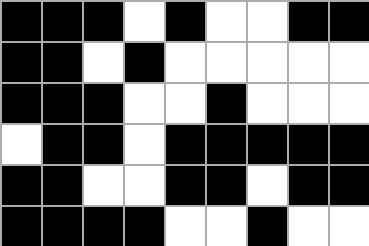[["black", "black", "black", "white", "black", "white", "white", "black", "black"], ["black", "black", "white", "black", "white", "white", "white", "white", "white"], ["black", "black", "black", "white", "white", "black", "white", "white", "white"], ["white", "black", "black", "white", "black", "black", "black", "black", "black"], ["black", "black", "white", "white", "black", "black", "white", "black", "black"], ["black", "black", "black", "black", "white", "white", "black", "white", "white"]]